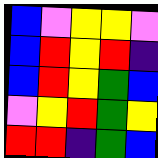[["blue", "violet", "yellow", "yellow", "violet"], ["blue", "red", "yellow", "red", "indigo"], ["blue", "red", "yellow", "green", "blue"], ["violet", "yellow", "red", "green", "yellow"], ["red", "red", "indigo", "green", "blue"]]